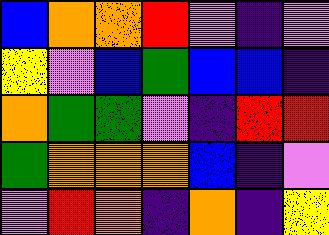[["blue", "orange", "orange", "red", "violet", "indigo", "violet"], ["yellow", "violet", "blue", "green", "blue", "blue", "indigo"], ["orange", "green", "green", "violet", "indigo", "red", "red"], ["green", "orange", "orange", "orange", "blue", "indigo", "violet"], ["violet", "red", "orange", "indigo", "orange", "indigo", "yellow"]]